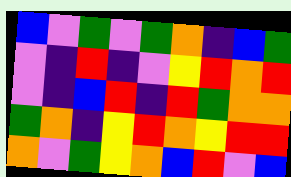[["blue", "violet", "green", "violet", "green", "orange", "indigo", "blue", "green"], ["violet", "indigo", "red", "indigo", "violet", "yellow", "red", "orange", "red"], ["violet", "indigo", "blue", "red", "indigo", "red", "green", "orange", "orange"], ["green", "orange", "indigo", "yellow", "red", "orange", "yellow", "red", "red"], ["orange", "violet", "green", "yellow", "orange", "blue", "red", "violet", "blue"]]